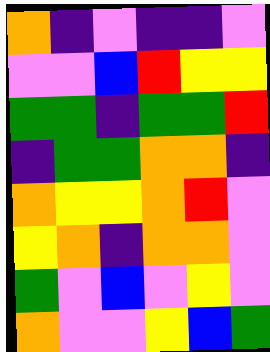[["orange", "indigo", "violet", "indigo", "indigo", "violet"], ["violet", "violet", "blue", "red", "yellow", "yellow"], ["green", "green", "indigo", "green", "green", "red"], ["indigo", "green", "green", "orange", "orange", "indigo"], ["orange", "yellow", "yellow", "orange", "red", "violet"], ["yellow", "orange", "indigo", "orange", "orange", "violet"], ["green", "violet", "blue", "violet", "yellow", "violet"], ["orange", "violet", "violet", "yellow", "blue", "green"]]